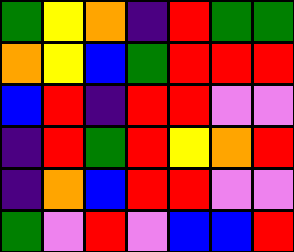[["green", "yellow", "orange", "indigo", "red", "green", "green"], ["orange", "yellow", "blue", "green", "red", "red", "red"], ["blue", "red", "indigo", "red", "red", "violet", "violet"], ["indigo", "red", "green", "red", "yellow", "orange", "red"], ["indigo", "orange", "blue", "red", "red", "violet", "violet"], ["green", "violet", "red", "violet", "blue", "blue", "red"]]